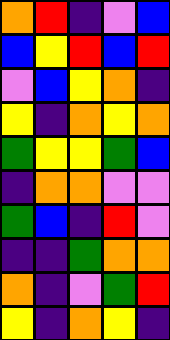[["orange", "red", "indigo", "violet", "blue"], ["blue", "yellow", "red", "blue", "red"], ["violet", "blue", "yellow", "orange", "indigo"], ["yellow", "indigo", "orange", "yellow", "orange"], ["green", "yellow", "yellow", "green", "blue"], ["indigo", "orange", "orange", "violet", "violet"], ["green", "blue", "indigo", "red", "violet"], ["indigo", "indigo", "green", "orange", "orange"], ["orange", "indigo", "violet", "green", "red"], ["yellow", "indigo", "orange", "yellow", "indigo"]]